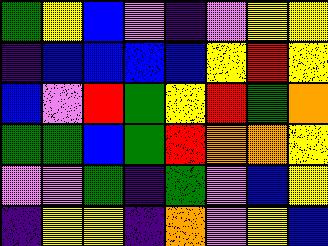[["green", "yellow", "blue", "violet", "indigo", "violet", "yellow", "yellow"], ["indigo", "blue", "blue", "blue", "blue", "yellow", "red", "yellow"], ["blue", "violet", "red", "green", "yellow", "red", "green", "orange"], ["green", "green", "blue", "green", "red", "orange", "orange", "yellow"], ["violet", "violet", "green", "indigo", "green", "violet", "blue", "yellow"], ["indigo", "yellow", "yellow", "indigo", "orange", "violet", "yellow", "blue"]]